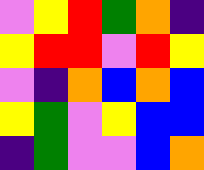[["violet", "yellow", "red", "green", "orange", "indigo"], ["yellow", "red", "red", "violet", "red", "yellow"], ["violet", "indigo", "orange", "blue", "orange", "blue"], ["yellow", "green", "violet", "yellow", "blue", "blue"], ["indigo", "green", "violet", "violet", "blue", "orange"]]